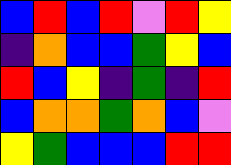[["blue", "red", "blue", "red", "violet", "red", "yellow"], ["indigo", "orange", "blue", "blue", "green", "yellow", "blue"], ["red", "blue", "yellow", "indigo", "green", "indigo", "red"], ["blue", "orange", "orange", "green", "orange", "blue", "violet"], ["yellow", "green", "blue", "blue", "blue", "red", "red"]]